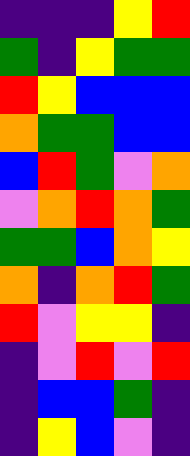[["indigo", "indigo", "indigo", "yellow", "red"], ["green", "indigo", "yellow", "green", "green"], ["red", "yellow", "blue", "blue", "blue"], ["orange", "green", "green", "blue", "blue"], ["blue", "red", "green", "violet", "orange"], ["violet", "orange", "red", "orange", "green"], ["green", "green", "blue", "orange", "yellow"], ["orange", "indigo", "orange", "red", "green"], ["red", "violet", "yellow", "yellow", "indigo"], ["indigo", "violet", "red", "violet", "red"], ["indigo", "blue", "blue", "green", "indigo"], ["indigo", "yellow", "blue", "violet", "indigo"]]